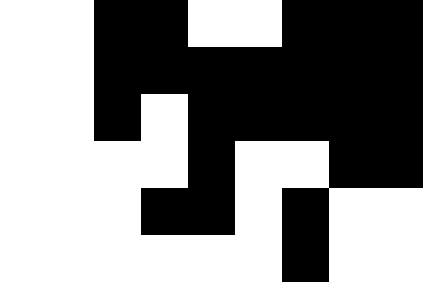[["white", "white", "black", "black", "white", "white", "black", "black", "black"], ["white", "white", "black", "black", "black", "black", "black", "black", "black"], ["white", "white", "black", "white", "black", "black", "black", "black", "black"], ["white", "white", "white", "white", "black", "white", "white", "black", "black"], ["white", "white", "white", "black", "black", "white", "black", "white", "white"], ["white", "white", "white", "white", "white", "white", "black", "white", "white"]]